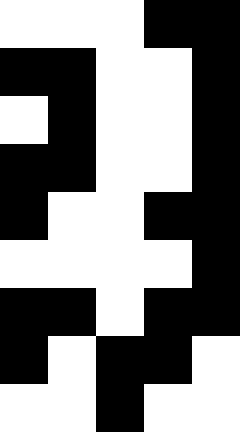[["white", "white", "white", "black", "black"], ["black", "black", "white", "white", "black"], ["white", "black", "white", "white", "black"], ["black", "black", "white", "white", "black"], ["black", "white", "white", "black", "black"], ["white", "white", "white", "white", "black"], ["black", "black", "white", "black", "black"], ["black", "white", "black", "black", "white"], ["white", "white", "black", "white", "white"]]